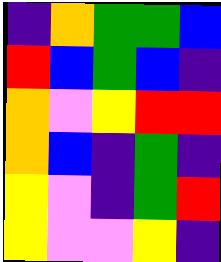[["indigo", "orange", "green", "green", "blue"], ["red", "blue", "green", "blue", "indigo"], ["orange", "violet", "yellow", "red", "red"], ["orange", "blue", "indigo", "green", "indigo"], ["yellow", "violet", "indigo", "green", "red"], ["yellow", "violet", "violet", "yellow", "indigo"]]